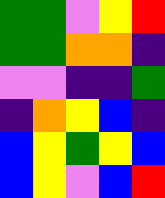[["green", "green", "violet", "yellow", "red"], ["green", "green", "orange", "orange", "indigo"], ["violet", "violet", "indigo", "indigo", "green"], ["indigo", "orange", "yellow", "blue", "indigo"], ["blue", "yellow", "green", "yellow", "blue"], ["blue", "yellow", "violet", "blue", "red"]]